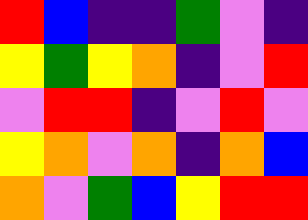[["red", "blue", "indigo", "indigo", "green", "violet", "indigo"], ["yellow", "green", "yellow", "orange", "indigo", "violet", "red"], ["violet", "red", "red", "indigo", "violet", "red", "violet"], ["yellow", "orange", "violet", "orange", "indigo", "orange", "blue"], ["orange", "violet", "green", "blue", "yellow", "red", "red"]]